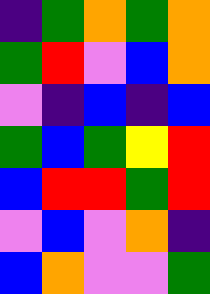[["indigo", "green", "orange", "green", "orange"], ["green", "red", "violet", "blue", "orange"], ["violet", "indigo", "blue", "indigo", "blue"], ["green", "blue", "green", "yellow", "red"], ["blue", "red", "red", "green", "red"], ["violet", "blue", "violet", "orange", "indigo"], ["blue", "orange", "violet", "violet", "green"]]